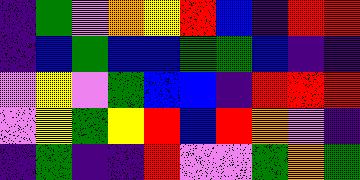[["indigo", "green", "violet", "orange", "yellow", "red", "blue", "indigo", "red", "red"], ["indigo", "blue", "green", "blue", "blue", "green", "green", "blue", "indigo", "indigo"], ["violet", "yellow", "violet", "green", "blue", "blue", "indigo", "red", "red", "red"], ["violet", "yellow", "green", "yellow", "red", "blue", "red", "orange", "violet", "indigo"], ["indigo", "green", "indigo", "indigo", "red", "violet", "violet", "green", "orange", "green"]]